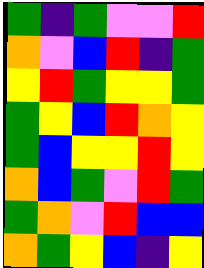[["green", "indigo", "green", "violet", "violet", "red"], ["orange", "violet", "blue", "red", "indigo", "green"], ["yellow", "red", "green", "yellow", "yellow", "green"], ["green", "yellow", "blue", "red", "orange", "yellow"], ["green", "blue", "yellow", "yellow", "red", "yellow"], ["orange", "blue", "green", "violet", "red", "green"], ["green", "orange", "violet", "red", "blue", "blue"], ["orange", "green", "yellow", "blue", "indigo", "yellow"]]